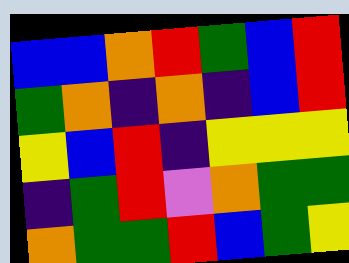[["blue", "blue", "orange", "red", "green", "blue", "red"], ["green", "orange", "indigo", "orange", "indigo", "blue", "red"], ["yellow", "blue", "red", "indigo", "yellow", "yellow", "yellow"], ["indigo", "green", "red", "violet", "orange", "green", "green"], ["orange", "green", "green", "red", "blue", "green", "yellow"]]